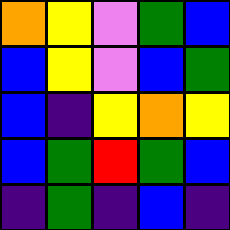[["orange", "yellow", "violet", "green", "blue"], ["blue", "yellow", "violet", "blue", "green"], ["blue", "indigo", "yellow", "orange", "yellow"], ["blue", "green", "red", "green", "blue"], ["indigo", "green", "indigo", "blue", "indigo"]]